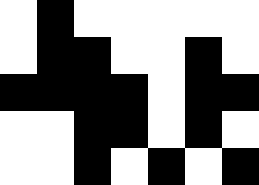[["white", "black", "white", "white", "white", "white", "white"], ["white", "black", "black", "white", "white", "black", "white"], ["black", "black", "black", "black", "white", "black", "black"], ["white", "white", "black", "black", "white", "black", "white"], ["white", "white", "black", "white", "black", "white", "black"]]